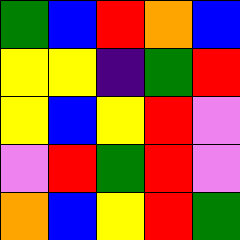[["green", "blue", "red", "orange", "blue"], ["yellow", "yellow", "indigo", "green", "red"], ["yellow", "blue", "yellow", "red", "violet"], ["violet", "red", "green", "red", "violet"], ["orange", "blue", "yellow", "red", "green"]]